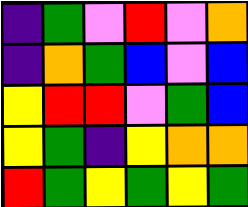[["indigo", "green", "violet", "red", "violet", "orange"], ["indigo", "orange", "green", "blue", "violet", "blue"], ["yellow", "red", "red", "violet", "green", "blue"], ["yellow", "green", "indigo", "yellow", "orange", "orange"], ["red", "green", "yellow", "green", "yellow", "green"]]